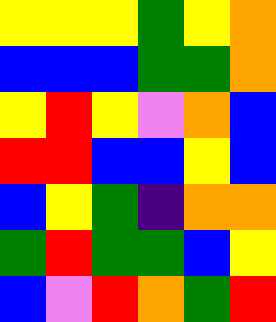[["yellow", "yellow", "yellow", "green", "yellow", "orange"], ["blue", "blue", "blue", "green", "green", "orange"], ["yellow", "red", "yellow", "violet", "orange", "blue"], ["red", "red", "blue", "blue", "yellow", "blue"], ["blue", "yellow", "green", "indigo", "orange", "orange"], ["green", "red", "green", "green", "blue", "yellow"], ["blue", "violet", "red", "orange", "green", "red"]]